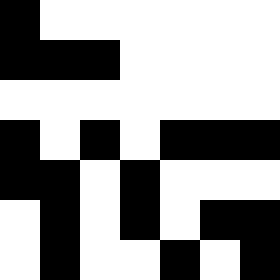[["black", "white", "white", "white", "white", "white", "white"], ["black", "black", "black", "white", "white", "white", "white"], ["white", "white", "white", "white", "white", "white", "white"], ["black", "white", "black", "white", "black", "black", "black"], ["black", "black", "white", "black", "white", "white", "white"], ["white", "black", "white", "black", "white", "black", "black"], ["white", "black", "white", "white", "black", "white", "black"]]